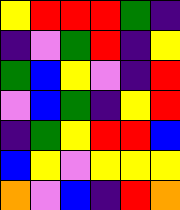[["yellow", "red", "red", "red", "green", "indigo"], ["indigo", "violet", "green", "red", "indigo", "yellow"], ["green", "blue", "yellow", "violet", "indigo", "red"], ["violet", "blue", "green", "indigo", "yellow", "red"], ["indigo", "green", "yellow", "red", "red", "blue"], ["blue", "yellow", "violet", "yellow", "yellow", "yellow"], ["orange", "violet", "blue", "indigo", "red", "orange"]]